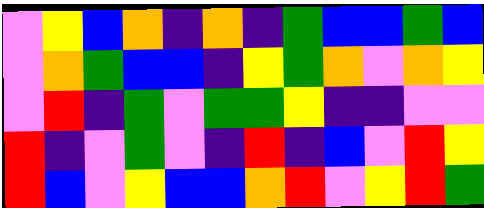[["violet", "yellow", "blue", "orange", "indigo", "orange", "indigo", "green", "blue", "blue", "green", "blue"], ["violet", "orange", "green", "blue", "blue", "indigo", "yellow", "green", "orange", "violet", "orange", "yellow"], ["violet", "red", "indigo", "green", "violet", "green", "green", "yellow", "indigo", "indigo", "violet", "violet"], ["red", "indigo", "violet", "green", "violet", "indigo", "red", "indigo", "blue", "violet", "red", "yellow"], ["red", "blue", "violet", "yellow", "blue", "blue", "orange", "red", "violet", "yellow", "red", "green"]]